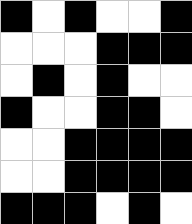[["black", "white", "black", "white", "white", "black"], ["white", "white", "white", "black", "black", "black"], ["white", "black", "white", "black", "white", "white"], ["black", "white", "white", "black", "black", "white"], ["white", "white", "black", "black", "black", "black"], ["white", "white", "black", "black", "black", "black"], ["black", "black", "black", "white", "black", "white"]]